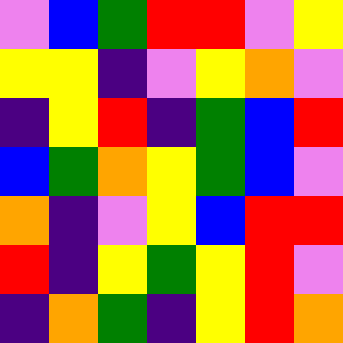[["violet", "blue", "green", "red", "red", "violet", "yellow"], ["yellow", "yellow", "indigo", "violet", "yellow", "orange", "violet"], ["indigo", "yellow", "red", "indigo", "green", "blue", "red"], ["blue", "green", "orange", "yellow", "green", "blue", "violet"], ["orange", "indigo", "violet", "yellow", "blue", "red", "red"], ["red", "indigo", "yellow", "green", "yellow", "red", "violet"], ["indigo", "orange", "green", "indigo", "yellow", "red", "orange"]]